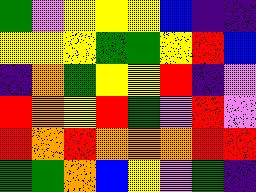[["green", "violet", "yellow", "yellow", "yellow", "blue", "indigo", "indigo"], ["yellow", "yellow", "yellow", "green", "green", "yellow", "red", "blue"], ["indigo", "orange", "green", "yellow", "yellow", "red", "indigo", "violet"], ["red", "orange", "yellow", "red", "green", "violet", "red", "violet"], ["red", "orange", "red", "orange", "orange", "orange", "red", "red"], ["green", "green", "orange", "blue", "yellow", "violet", "green", "indigo"]]